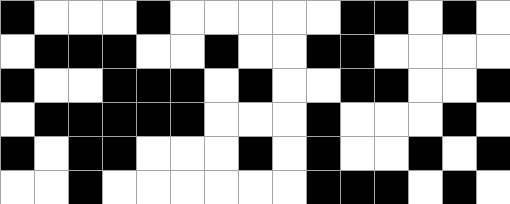[["black", "white", "white", "white", "black", "white", "white", "white", "white", "white", "black", "black", "white", "black", "white"], ["white", "black", "black", "black", "white", "white", "black", "white", "white", "black", "black", "white", "white", "white", "white"], ["black", "white", "white", "black", "black", "black", "white", "black", "white", "white", "black", "black", "white", "white", "black"], ["white", "black", "black", "black", "black", "black", "white", "white", "white", "black", "white", "white", "white", "black", "white"], ["black", "white", "black", "black", "white", "white", "white", "black", "white", "black", "white", "white", "black", "white", "black"], ["white", "white", "black", "white", "white", "white", "white", "white", "white", "black", "black", "black", "white", "black", "white"]]